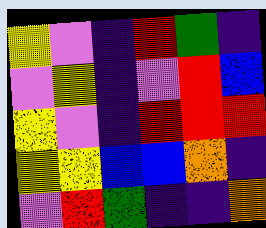[["yellow", "violet", "indigo", "red", "green", "indigo"], ["violet", "yellow", "indigo", "violet", "red", "blue"], ["yellow", "violet", "indigo", "red", "red", "red"], ["yellow", "yellow", "blue", "blue", "orange", "indigo"], ["violet", "red", "green", "indigo", "indigo", "orange"]]